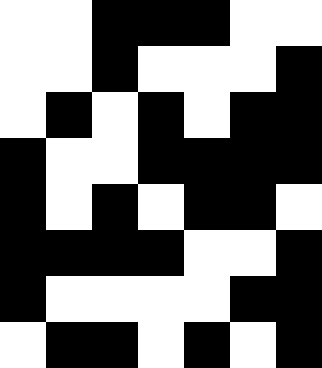[["white", "white", "black", "black", "black", "white", "white"], ["white", "white", "black", "white", "white", "white", "black"], ["white", "black", "white", "black", "white", "black", "black"], ["black", "white", "white", "black", "black", "black", "black"], ["black", "white", "black", "white", "black", "black", "white"], ["black", "black", "black", "black", "white", "white", "black"], ["black", "white", "white", "white", "white", "black", "black"], ["white", "black", "black", "white", "black", "white", "black"]]